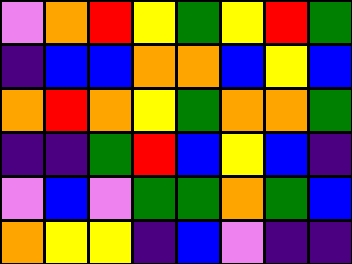[["violet", "orange", "red", "yellow", "green", "yellow", "red", "green"], ["indigo", "blue", "blue", "orange", "orange", "blue", "yellow", "blue"], ["orange", "red", "orange", "yellow", "green", "orange", "orange", "green"], ["indigo", "indigo", "green", "red", "blue", "yellow", "blue", "indigo"], ["violet", "blue", "violet", "green", "green", "orange", "green", "blue"], ["orange", "yellow", "yellow", "indigo", "blue", "violet", "indigo", "indigo"]]